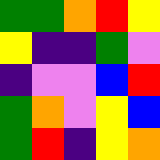[["green", "green", "orange", "red", "yellow"], ["yellow", "indigo", "indigo", "green", "violet"], ["indigo", "violet", "violet", "blue", "red"], ["green", "orange", "violet", "yellow", "blue"], ["green", "red", "indigo", "yellow", "orange"]]